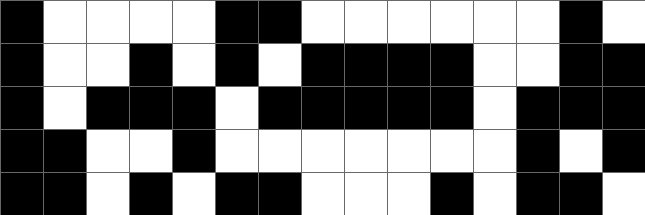[["black", "white", "white", "white", "white", "black", "black", "white", "white", "white", "white", "white", "white", "black", "white"], ["black", "white", "white", "black", "white", "black", "white", "black", "black", "black", "black", "white", "white", "black", "black"], ["black", "white", "black", "black", "black", "white", "black", "black", "black", "black", "black", "white", "black", "black", "black"], ["black", "black", "white", "white", "black", "white", "white", "white", "white", "white", "white", "white", "black", "white", "black"], ["black", "black", "white", "black", "white", "black", "black", "white", "white", "white", "black", "white", "black", "black", "white"]]